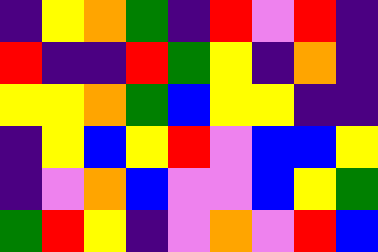[["indigo", "yellow", "orange", "green", "indigo", "red", "violet", "red", "indigo"], ["red", "indigo", "indigo", "red", "green", "yellow", "indigo", "orange", "indigo"], ["yellow", "yellow", "orange", "green", "blue", "yellow", "yellow", "indigo", "indigo"], ["indigo", "yellow", "blue", "yellow", "red", "violet", "blue", "blue", "yellow"], ["indigo", "violet", "orange", "blue", "violet", "violet", "blue", "yellow", "green"], ["green", "red", "yellow", "indigo", "violet", "orange", "violet", "red", "blue"]]